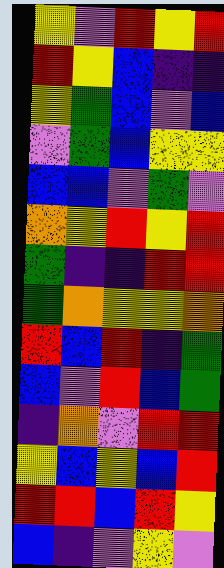[["yellow", "violet", "red", "yellow", "red"], ["red", "yellow", "blue", "indigo", "indigo"], ["yellow", "green", "blue", "violet", "blue"], ["violet", "green", "blue", "yellow", "yellow"], ["blue", "blue", "violet", "green", "violet"], ["orange", "yellow", "red", "yellow", "red"], ["green", "indigo", "indigo", "red", "red"], ["green", "orange", "yellow", "yellow", "orange"], ["red", "blue", "red", "indigo", "green"], ["blue", "violet", "red", "blue", "green"], ["indigo", "orange", "violet", "red", "red"], ["yellow", "blue", "yellow", "blue", "red"], ["red", "red", "blue", "red", "yellow"], ["blue", "indigo", "violet", "yellow", "violet"]]